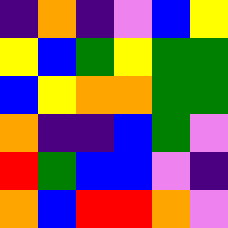[["indigo", "orange", "indigo", "violet", "blue", "yellow"], ["yellow", "blue", "green", "yellow", "green", "green"], ["blue", "yellow", "orange", "orange", "green", "green"], ["orange", "indigo", "indigo", "blue", "green", "violet"], ["red", "green", "blue", "blue", "violet", "indigo"], ["orange", "blue", "red", "red", "orange", "violet"]]